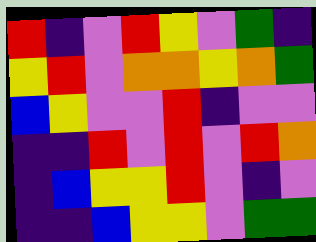[["red", "indigo", "violet", "red", "yellow", "violet", "green", "indigo"], ["yellow", "red", "violet", "orange", "orange", "yellow", "orange", "green"], ["blue", "yellow", "violet", "violet", "red", "indigo", "violet", "violet"], ["indigo", "indigo", "red", "violet", "red", "violet", "red", "orange"], ["indigo", "blue", "yellow", "yellow", "red", "violet", "indigo", "violet"], ["indigo", "indigo", "blue", "yellow", "yellow", "violet", "green", "green"]]